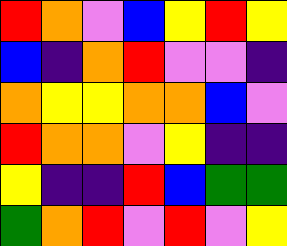[["red", "orange", "violet", "blue", "yellow", "red", "yellow"], ["blue", "indigo", "orange", "red", "violet", "violet", "indigo"], ["orange", "yellow", "yellow", "orange", "orange", "blue", "violet"], ["red", "orange", "orange", "violet", "yellow", "indigo", "indigo"], ["yellow", "indigo", "indigo", "red", "blue", "green", "green"], ["green", "orange", "red", "violet", "red", "violet", "yellow"]]